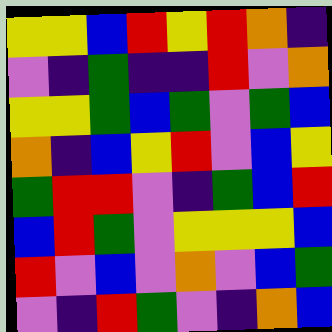[["yellow", "yellow", "blue", "red", "yellow", "red", "orange", "indigo"], ["violet", "indigo", "green", "indigo", "indigo", "red", "violet", "orange"], ["yellow", "yellow", "green", "blue", "green", "violet", "green", "blue"], ["orange", "indigo", "blue", "yellow", "red", "violet", "blue", "yellow"], ["green", "red", "red", "violet", "indigo", "green", "blue", "red"], ["blue", "red", "green", "violet", "yellow", "yellow", "yellow", "blue"], ["red", "violet", "blue", "violet", "orange", "violet", "blue", "green"], ["violet", "indigo", "red", "green", "violet", "indigo", "orange", "blue"]]